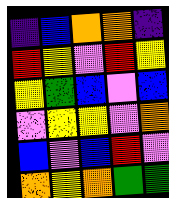[["indigo", "blue", "orange", "orange", "indigo"], ["red", "yellow", "violet", "red", "yellow"], ["yellow", "green", "blue", "violet", "blue"], ["violet", "yellow", "yellow", "violet", "orange"], ["blue", "violet", "blue", "red", "violet"], ["orange", "yellow", "orange", "green", "green"]]